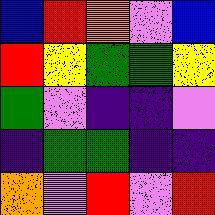[["blue", "red", "orange", "violet", "blue"], ["red", "yellow", "green", "green", "yellow"], ["green", "violet", "indigo", "indigo", "violet"], ["indigo", "green", "green", "indigo", "indigo"], ["orange", "violet", "red", "violet", "red"]]